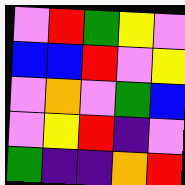[["violet", "red", "green", "yellow", "violet"], ["blue", "blue", "red", "violet", "yellow"], ["violet", "orange", "violet", "green", "blue"], ["violet", "yellow", "red", "indigo", "violet"], ["green", "indigo", "indigo", "orange", "red"]]